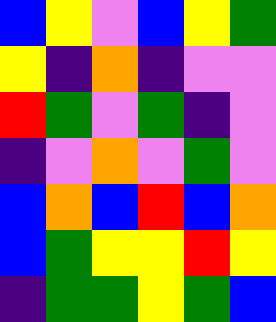[["blue", "yellow", "violet", "blue", "yellow", "green"], ["yellow", "indigo", "orange", "indigo", "violet", "violet"], ["red", "green", "violet", "green", "indigo", "violet"], ["indigo", "violet", "orange", "violet", "green", "violet"], ["blue", "orange", "blue", "red", "blue", "orange"], ["blue", "green", "yellow", "yellow", "red", "yellow"], ["indigo", "green", "green", "yellow", "green", "blue"]]